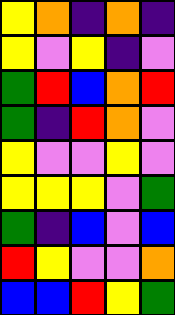[["yellow", "orange", "indigo", "orange", "indigo"], ["yellow", "violet", "yellow", "indigo", "violet"], ["green", "red", "blue", "orange", "red"], ["green", "indigo", "red", "orange", "violet"], ["yellow", "violet", "violet", "yellow", "violet"], ["yellow", "yellow", "yellow", "violet", "green"], ["green", "indigo", "blue", "violet", "blue"], ["red", "yellow", "violet", "violet", "orange"], ["blue", "blue", "red", "yellow", "green"]]